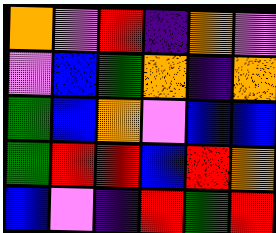[["orange", "violet", "red", "indigo", "orange", "violet"], ["violet", "blue", "green", "orange", "indigo", "orange"], ["green", "blue", "orange", "violet", "blue", "blue"], ["green", "red", "red", "blue", "red", "orange"], ["blue", "violet", "indigo", "red", "green", "red"]]